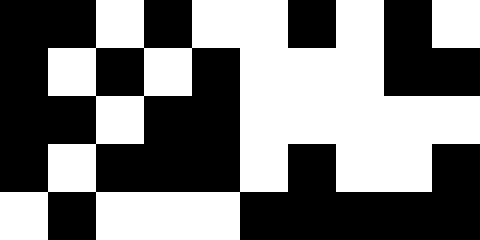[["black", "black", "white", "black", "white", "white", "black", "white", "black", "white"], ["black", "white", "black", "white", "black", "white", "white", "white", "black", "black"], ["black", "black", "white", "black", "black", "white", "white", "white", "white", "white"], ["black", "white", "black", "black", "black", "white", "black", "white", "white", "black"], ["white", "black", "white", "white", "white", "black", "black", "black", "black", "black"]]